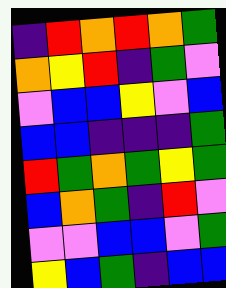[["indigo", "red", "orange", "red", "orange", "green"], ["orange", "yellow", "red", "indigo", "green", "violet"], ["violet", "blue", "blue", "yellow", "violet", "blue"], ["blue", "blue", "indigo", "indigo", "indigo", "green"], ["red", "green", "orange", "green", "yellow", "green"], ["blue", "orange", "green", "indigo", "red", "violet"], ["violet", "violet", "blue", "blue", "violet", "green"], ["yellow", "blue", "green", "indigo", "blue", "blue"]]